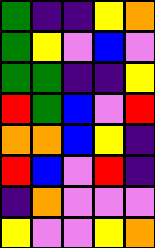[["green", "indigo", "indigo", "yellow", "orange"], ["green", "yellow", "violet", "blue", "violet"], ["green", "green", "indigo", "indigo", "yellow"], ["red", "green", "blue", "violet", "red"], ["orange", "orange", "blue", "yellow", "indigo"], ["red", "blue", "violet", "red", "indigo"], ["indigo", "orange", "violet", "violet", "violet"], ["yellow", "violet", "violet", "yellow", "orange"]]